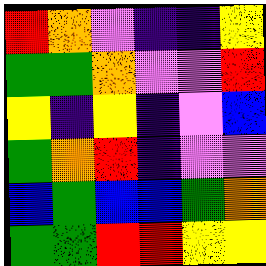[["red", "orange", "violet", "indigo", "indigo", "yellow"], ["green", "green", "orange", "violet", "violet", "red"], ["yellow", "indigo", "yellow", "indigo", "violet", "blue"], ["green", "orange", "red", "indigo", "violet", "violet"], ["blue", "green", "blue", "blue", "green", "orange"], ["green", "green", "red", "red", "yellow", "yellow"]]